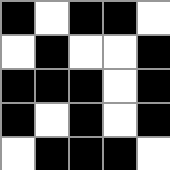[["black", "white", "black", "black", "white"], ["white", "black", "white", "white", "black"], ["black", "black", "black", "white", "black"], ["black", "white", "black", "white", "black"], ["white", "black", "black", "black", "white"]]